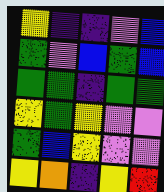[["yellow", "indigo", "indigo", "violet", "blue"], ["green", "violet", "blue", "green", "blue"], ["green", "green", "indigo", "green", "green"], ["yellow", "green", "yellow", "violet", "violet"], ["green", "blue", "yellow", "violet", "violet"], ["yellow", "orange", "indigo", "yellow", "red"]]